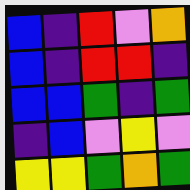[["blue", "indigo", "red", "violet", "orange"], ["blue", "indigo", "red", "red", "indigo"], ["blue", "blue", "green", "indigo", "green"], ["indigo", "blue", "violet", "yellow", "violet"], ["yellow", "yellow", "green", "orange", "green"]]